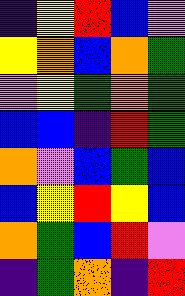[["indigo", "yellow", "red", "blue", "violet"], ["yellow", "orange", "blue", "orange", "green"], ["violet", "yellow", "green", "orange", "green"], ["blue", "blue", "indigo", "red", "green"], ["orange", "violet", "blue", "green", "blue"], ["blue", "yellow", "red", "yellow", "blue"], ["orange", "green", "blue", "red", "violet"], ["indigo", "green", "orange", "indigo", "red"]]